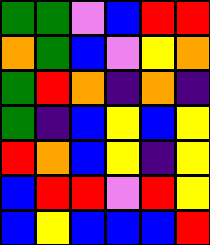[["green", "green", "violet", "blue", "red", "red"], ["orange", "green", "blue", "violet", "yellow", "orange"], ["green", "red", "orange", "indigo", "orange", "indigo"], ["green", "indigo", "blue", "yellow", "blue", "yellow"], ["red", "orange", "blue", "yellow", "indigo", "yellow"], ["blue", "red", "red", "violet", "red", "yellow"], ["blue", "yellow", "blue", "blue", "blue", "red"]]